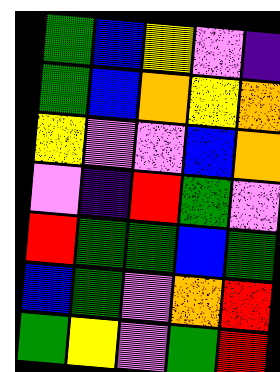[["green", "blue", "yellow", "violet", "indigo"], ["green", "blue", "orange", "yellow", "orange"], ["yellow", "violet", "violet", "blue", "orange"], ["violet", "indigo", "red", "green", "violet"], ["red", "green", "green", "blue", "green"], ["blue", "green", "violet", "orange", "red"], ["green", "yellow", "violet", "green", "red"]]